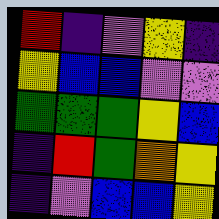[["red", "indigo", "violet", "yellow", "indigo"], ["yellow", "blue", "blue", "violet", "violet"], ["green", "green", "green", "yellow", "blue"], ["indigo", "red", "green", "orange", "yellow"], ["indigo", "violet", "blue", "blue", "yellow"]]